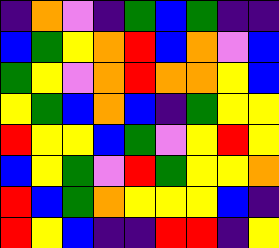[["indigo", "orange", "violet", "indigo", "green", "blue", "green", "indigo", "indigo"], ["blue", "green", "yellow", "orange", "red", "blue", "orange", "violet", "blue"], ["green", "yellow", "violet", "orange", "red", "orange", "orange", "yellow", "blue"], ["yellow", "green", "blue", "orange", "blue", "indigo", "green", "yellow", "yellow"], ["red", "yellow", "yellow", "blue", "green", "violet", "yellow", "red", "yellow"], ["blue", "yellow", "green", "violet", "red", "green", "yellow", "yellow", "orange"], ["red", "blue", "green", "orange", "yellow", "yellow", "yellow", "blue", "indigo"], ["red", "yellow", "blue", "indigo", "indigo", "red", "red", "indigo", "yellow"]]